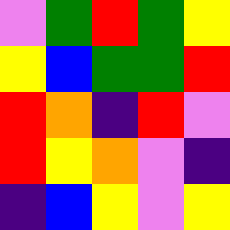[["violet", "green", "red", "green", "yellow"], ["yellow", "blue", "green", "green", "red"], ["red", "orange", "indigo", "red", "violet"], ["red", "yellow", "orange", "violet", "indigo"], ["indigo", "blue", "yellow", "violet", "yellow"]]